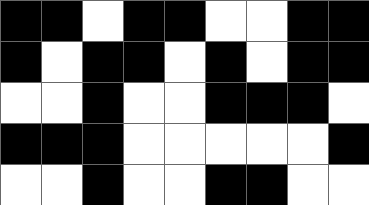[["black", "black", "white", "black", "black", "white", "white", "black", "black"], ["black", "white", "black", "black", "white", "black", "white", "black", "black"], ["white", "white", "black", "white", "white", "black", "black", "black", "white"], ["black", "black", "black", "white", "white", "white", "white", "white", "black"], ["white", "white", "black", "white", "white", "black", "black", "white", "white"]]